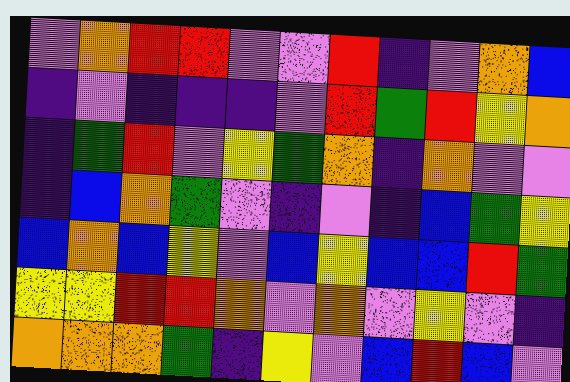[["violet", "orange", "red", "red", "violet", "violet", "red", "indigo", "violet", "orange", "blue"], ["indigo", "violet", "indigo", "indigo", "indigo", "violet", "red", "green", "red", "yellow", "orange"], ["indigo", "green", "red", "violet", "yellow", "green", "orange", "indigo", "orange", "violet", "violet"], ["indigo", "blue", "orange", "green", "violet", "indigo", "violet", "indigo", "blue", "green", "yellow"], ["blue", "orange", "blue", "yellow", "violet", "blue", "yellow", "blue", "blue", "red", "green"], ["yellow", "yellow", "red", "red", "orange", "violet", "orange", "violet", "yellow", "violet", "indigo"], ["orange", "orange", "orange", "green", "indigo", "yellow", "violet", "blue", "red", "blue", "violet"]]